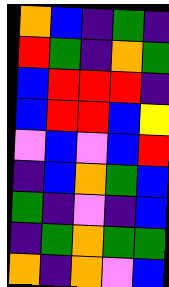[["orange", "blue", "indigo", "green", "indigo"], ["red", "green", "indigo", "orange", "green"], ["blue", "red", "red", "red", "indigo"], ["blue", "red", "red", "blue", "yellow"], ["violet", "blue", "violet", "blue", "red"], ["indigo", "blue", "orange", "green", "blue"], ["green", "indigo", "violet", "indigo", "blue"], ["indigo", "green", "orange", "green", "green"], ["orange", "indigo", "orange", "violet", "blue"]]